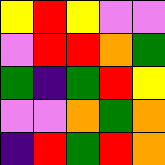[["yellow", "red", "yellow", "violet", "violet"], ["violet", "red", "red", "orange", "green"], ["green", "indigo", "green", "red", "yellow"], ["violet", "violet", "orange", "green", "orange"], ["indigo", "red", "green", "red", "orange"]]